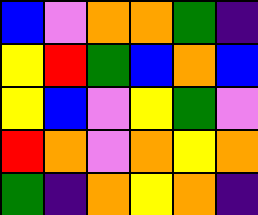[["blue", "violet", "orange", "orange", "green", "indigo"], ["yellow", "red", "green", "blue", "orange", "blue"], ["yellow", "blue", "violet", "yellow", "green", "violet"], ["red", "orange", "violet", "orange", "yellow", "orange"], ["green", "indigo", "orange", "yellow", "orange", "indigo"]]